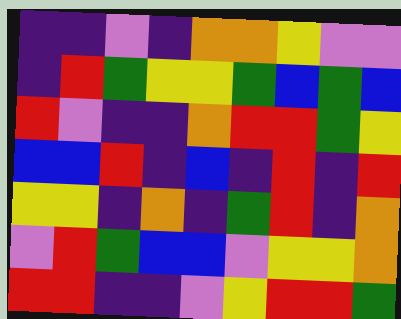[["indigo", "indigo", "violet", "indigo", "orange", "orange", "yellow", "violet", "violet"], ["indigo", "red", "green", "yellow", "yellow", "green", "blue", "green", "blue"], ["red", "violet", "indigo", "indigo", "orange", "red", "red", "green", "yellow"], ["blue", "blue", "red", "indigo", "blue", "indigo", "red", "indigo", "red"], ["yellow", "yellow", "indigo", "orange", "indigo", "green", "red", "indigo", "orange"], ["violet", "red", "green", "blue", "blue", "violet", "yellow", "yellow", "orange"], ["red", "red", "indigo", "indigo", "violet", "yellow", "red", "red", "green"]]